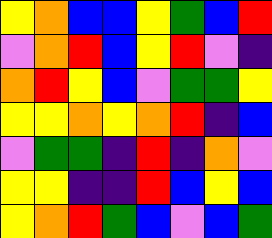[["yellow", "orange", "blue", "blue", "yellow", "green", "blue", "red"], ["violet", "orange", "red", "blue", "yellow", "red", "violet", "indigo"], ["orange", "red", "yellow", "blue", "violet", "green", "green", "yellow"], ["yellow", "yellow", "orange", "yellow", "orange", "red", "indigo", "blue"], ["violet", "green", "green", "indigo", "red", "indigo", "orange", "violet"], ["yellow", "yellow", "indigo", "indigo", "red", "blue", "yellow", "blue"], ["yellow", "orange", "red", "green", "blue", "violet", "blue", "green"]]